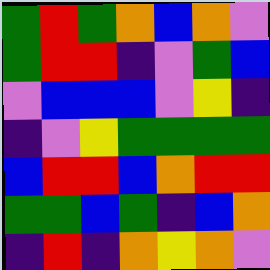[["green", "red", "green", "orange", "blue", "orange", "violet"], ["green", "red", "red", "indigo", "violet", "green", "blue"], ["violet", "blue", "blue", "blue", "violet", "yellow", "indigo"], ["indigo", "violet", "yellow", "green", "green", "green", "green"], ["blue", "red", "red", "blue", "orange", "red", "red"], ["green", "green", "blue", "green", "indigo", "blue", "orange"], ["indigo", "red", "indigo", "orange", "yellow", "orange", "violet"]]